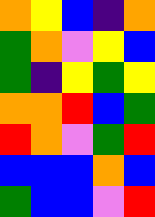[["orange", "yellow", "blue", "indigo", "orange"], ["green", "orange", "violet", "yellow", "blue"], ["green", "indigo", "yellow", "green", "yellow"], ["orange", "orange", "red", "blue", "green"], ["red", "orange", "violet", "green", "red"], ["blue", "blue", "blue", "orange", "blue"], ["green", "blue", "blue", "violet", "red"]]